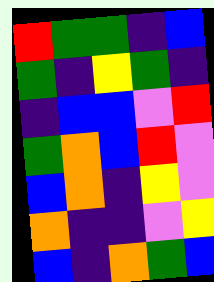[["red", "green", "green", "indigo", "blue"], ["green", "indigo", "yellow", "green", "indigo"], ["indigo", "blue", "blue", "violet", "red"], ["green", "orange", "blue", "red", "violet"], ["blue", "orange", "indigo", "yellow", "violet"], ["orange", "indigo", "indigo", "violet", "yellow"], ["blue", "indigo", "orange", "green", "blue"]]